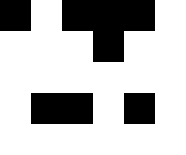[["black", "white", "black", "black", "black", "white"], ["white", "white", "white", "black", "white", "white"], ["white", "white", "white", "white", "white", "white"], ["white", "black", "black", "white", "black", "white"], ["white", "white", "white", "white", "white", "white"]]